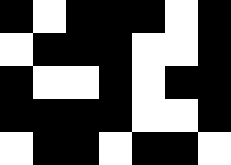[["black", "white", "black", "black", "black", "white", "black"], ["white", "black", "black", "black", "white", "white", "black"], ["black", "white", "white", "black", "white", "black", "black"], ["black", "black", "black", "black", "white", "white", "black"], ["white", "black", "black", "white", "black", "black", "white"]]